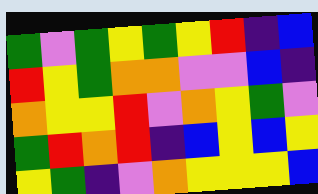[["green", "violet", "green", "yellow", "green", "yellow", "red", "indigo", "blue"], ["red", "yellow", "green", "orange", "orange", "violet", "violet", "blue", "indigo"], ["orange", "yellow", "yellow", "red", "violet", "orange", "yellow", "green", "violet"], ["green", "red", "orange", "red", "indigo", "blue", "yellow", "blue", "yellow"], ["yellow", "green", "indigo", "violet", "orange", "yellow", "yellow", "yellow", "blue"]]